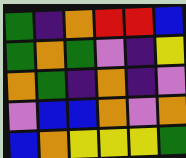[["green", "indigo", "orange", "red", "red", "blue"], ["green", "orange", "green", "violet", "indigo", "yellow"], ["orange", "green", "indigo", "orange", "indigo", "violet"], ["violet", "blue", "blue", "orange", "violet", "orange"], ["blue", "orange", "yellow", "yellow", "yellow", "green"]]